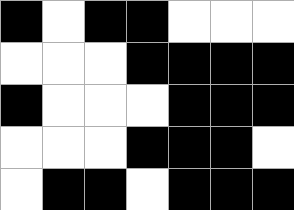[["black", "white", "black", "black", "white", "white", "white"], ["white", "white", "white", "black", "black", "black", "black"], ["black", "white", "white", "white", "black", "black", "black"], ["white", "white", "white", "black", "black", "black", "white"], ["white", "black", "black", "white", "black", "black", "black"]]